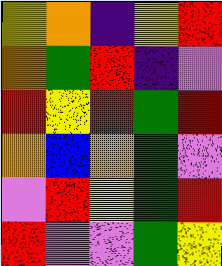[["yellow", "orange", "indigo", "yellow", "red"], ["orange", "green", "red", "indigo", "violet"], ["red", "yellow", "red", "green", "red"], ["orange", "blue", "orange", "green", "violet"], ["violet", "red", "yellow", "green", "red"], ["red", "violet", "violet", "green", "yellow"]]